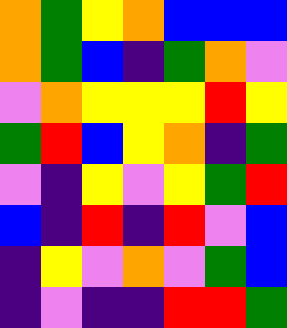[["orange", "green", "yellow", "orange", "blue", "blue", "blue"], ["orange", "green", "blue", "indigo", "green", "orange", "violet"], ["violet", "orange", "yellow", "yellow", "yellow", "red", "yellow"], ["green", "red", "blue", "yellow", "orange", "indigo", "green"], ["violet", "indigo", "yellow", "violet", "yellow", "green", "red"], ["blue", "indigo", "red", "indigo", "red", "violet", "blue"], ["indigo", "yellow", "violet", "orange", "violet", "green", "blue"], ["indigo", "violet", "indigo", "indigo", "red", "red", "green"]]